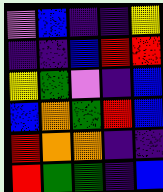[["violet", "blue", "indigo", "indigo", "yellow"], ["indigo", "indigo", "blue", "red", "red"], ["yellow", "green", "violet", "indigo", "blue"], ["blue", "orange", "green", "red", "blue"], ["red", "orange", "orange", "indigo", "indigo"], ["red", "green", "green", "indigo", "blue"]]